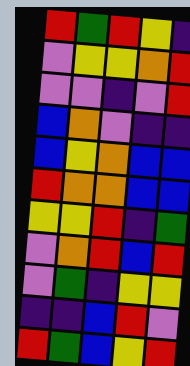[["red", "green", "red", "yellow", "indigo"], ["violet", "yellow", "yellow", "orange", "red"], ["violet", "violet", "indigo", "violet", "red"], ["blue", "orange", "violet", "indigo", "indigo"], ["blue", "yellow", "orange", "blue", "blue"], ["red", "orange", "orange", "blue", "blue"], ["yellow", "yellow", "red", "indigo", "green"], ["violet", "orange", "red", "blue", "red"], ["violet", "green", "indigo", "yellow", "yellow"], ["indigo", "indigo", "blue", "red", "violet"], ["red", "green", "blue", "yellow", "red"]]